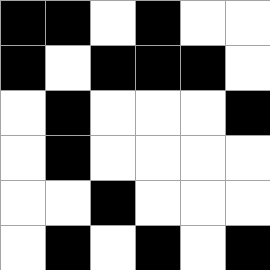[["black", "black", "white", "black", "white", "white"], ["black", "white", "black", "black", "black", "white"], ["white", "black", "white", "white", "white", "black"], ["white", "black", "white", "white", "white", "white"], ["white", "white", "black", "white", "white", "white"], ["white", "black", "white", "black", "white", "black"]]